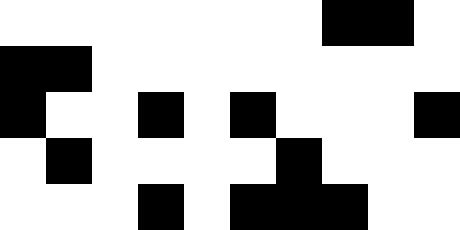[["white", "white", "white", "white", "white", "white", "white", "black", "black", "white"], ["black", "black", "white", "white", "white", "white", "white", "white", "white", "white"], ["black", "white", "white", "black", "white", "black", "white", "white", "white", "black"], ["white", "black", "white", "white", "white", "white", "black", "white", "white", "white"], ["white", "white", "white", "black", "white", "black", "black", "black", "white", "white"]]